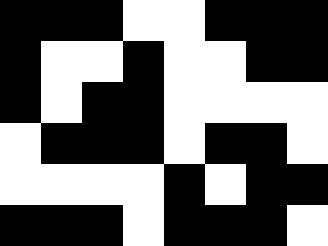[["black", "black", "black", "white", "white", "black", "black", "black"], ["black", "white", "white", "black", "white", "white", "black", "black"], ["black", "white", "black", "black", "white", "white", "white", "white"], ["white", "black", "black", "black", "white", "black", "black", "white"], ["white", "white", "white", "white", "black", "white", "black", "black"], ["black", "black", "black", "white", "black", "black", "black", "white"]]